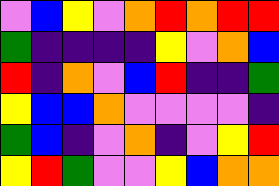[["violet", "blue", "yellow", "violet", "orange", "red", "orange", "red", "red"], ["green", "indigo", "indigo", "indigo", "indigo", "yellow", "violet", "orange", "blue"], ["red", "indigo", "orange", "violet", "blue", "red", "indigo", "indigo", "green"], ["yellow", "blue", "blue", "orange", "violet", "violet", "violet", "violet", "indigo"], ["green", "blue", "indigo", "violet", "orange", "indigo", "violet", "yellow", "red"], ["yellow", "red", "green", "violet", "violet", "yellow", "blue", "orange", "orange"]]